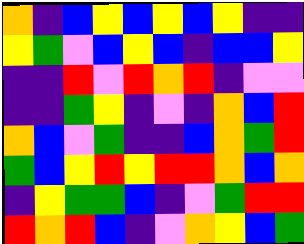[["orange", "indigo", "blue", "yellow", "blue", "yellow", "blue", "yellow", "indigo", "indigo"], ["yellow", "green", "violet", "blue", "yellow", "blue", "indigo", "blue", "blue", "yellow"], ["indigo", "indigo", "red", "violet", "red", "orange", "red", "indigo", "violet", "violet"], ["indigo", "indigo", "green", "yellow", "indigo", "violet", "indigo", "orange", "blue", "red"], ["orange", "blue", "violet", "green", "indigo", "indigo", "blue", "orange", "green", "red"], ["green", "blue", "yellow", "red", "yellow", "red", "red", "orange", "blue", "orange"], ["indigo", "yellow", "green", "green", "blue", "indigo", "violet", "green", "red", "red"], ["red", "orange", "red", "blue", "indigo", "violet", "orange", "yellow", "blue", "green"]]